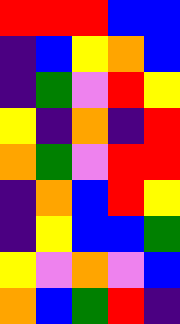[["red", "red", "red", "blue", "blue"], ["indigo", "blue", "yellow", "orange", "blue"], ["indigo", "green", "violet", "red", "yellow"], ["yellow", "indigo", "orange", "indigo", "red"], ["orange", "green", "violet", "red", "red"], ["indigo", "orange", "blue", "red", "yellow"], ["indigo", "yellow", "blue", "blue", "green"], ["yellow", "violet", "orange", "violet", "blue"], ["orange", "blue", "green", "red", "indigo"]]